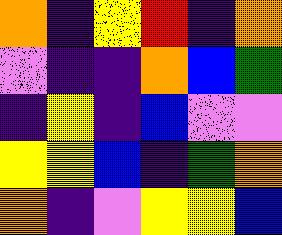[["orange", "indigo", "yellow", "red", "indigo", "orange"], ["violet", "indigo", "indigo", "orange", "blue", "green"], ["indigo", "yellow", "indigo", "blue", "violet", "violet"], ["yellow", "yellow", "blue", "indigo", "green", "orange"], ["orange", "indigo", "violet", "yellow", "yellow", "blue"]]